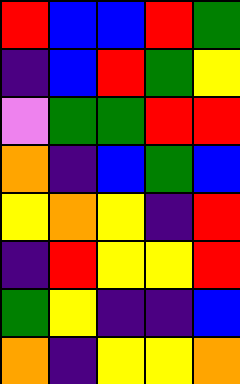[["red", "blue", "blue", "red", "green"], ["indigo", "blue", "red", "green", "yellow"], ["violet", "green", "green", "red", "red"], ["orange", "indigo", "blue", "green", "blue"], ["yellow", "orange", "yellow", "indigo", "red"], ["indigo", "red", "yellow", "yellow", "red"], ["green", "yellow", "indigo", "indigo", "blue"], ["orange", "indigo", "yellow", "yellow", "orange"]]